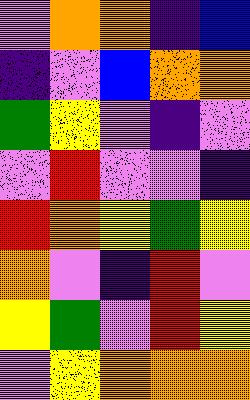[["violet", "orange", "orange", "indigo", "blue"], ["indigo", "violet", "blue", "orange", "orange"], ["green", "yellow", "violet", "indigo", "violet"], ["violet", "red", "violet", "violet", "indigo"], ["red", "orange", "yellow", "green", "yellow"], ["orange", "violet", "indigo", "red", "violet"], ["yellow", "green", "violet", "red", "yellow"], ["violet", "yellow", "orange", "orange", "orange"]]